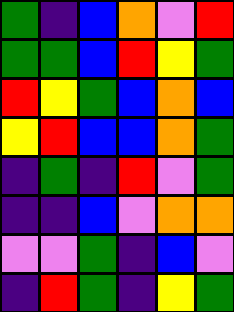[["green", "indigo", "blue", "orange", "violet", "red"], ["green", "green", "blue", "red", "yellow", "green"], ["red", "yellow", "green", "blue", "orange", "blue"], ["yellow", "red", "blue", "blue", "orange", "green"], ["indigo", "green", "indigo", "red", "violet", "green"], ["indigo", "indigo", "blue", "violet", "orange", "orange"], ["violet", "violet", "green", "indigo", "blue", "violet"], ["indigo", "red", "green", "indigo", "yellow", "green"]]